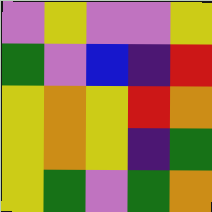[["violet", "yellow", "violet", "violet", "yellow"], ["green", "violet", "blue", "indigo", "red"], ["yellow", "orange", "yellow", "red", "orange"], ["yellow", "orange", "yellow", "indigo", "green"], ["yellow", "green", "violet", "green", "orange"]]